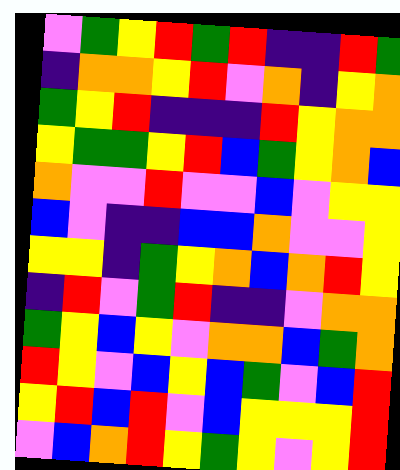[["violet", "green", "yellow", "red", "green", "red", "indigo", "indigo", "red", "green"], ["indigo", "orange", "orange", "yellow", "red", "violet", "orange", "indigo", "yellow", "orange"], ["green", "yellow", "red", "indigo", "indigo", "indigo", "red", "yellow", "orange", "orange"], ["yellow", "green", "green", "yellow", "red", "blue", "green", "yellow", "orange", "blue"], ["orange", "violet", "violet", "red", "violet", "violet", "blue", "violet", "yellow", "yellow"], ["blue", "violet", "indigo", "indigo", "blue", "blue", "orange", "violet", "violet", "yellow"], ["yellow", "yellow", "indigo", "green", "yellow", "orange", "blue", "orange", "red", "yellow"], ["indigo", "red", "violet", "green", "red", "indigo", "indigo", "violet", "orange", "orange"], ["green", "yellow", "blue", "yellow", "violet", "orange", "orange", "blue", "green", "orange"], ["red", "yellow", "violet", "blue", "yellow", "blue", "green", "violet", "blue", "red"], ["yellow", "red", "blue", "red", "violet", "blue", "yellow", "yellow", "yellow", "red"], ["violet", "blue", "orange", "red", "yellow", "green", "yellow", "violet", "yellow", "red"]]